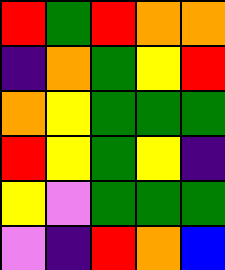[["red", "green", "red", "orange", "orange"], ["indigo", "orange", "green", "yellow", "red"], ["orange", "yellow", "green", "green", "green"], ["red", "yellow", "green", "yellow", "indigo"], ["yellow", "violet", "green", "green", "green"], ["violet", "indigo", "red", "orange", "blue"]]